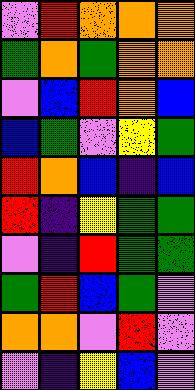[["violet", "red", "orange", "orange", "orange"], ["green", "orange", "green", "orange", "orange"], ["violet", "blue", "red", "orange", "blue"], ["blue", "green", "violet", "yellow", "green"], ["red", "orange", "blue", "indigo", "blue"], ["red", "indigo", "yellow", "green", "green"], ["violet", "indigo", "red", "green", "green"], ["green", "red", "blue", "green", "violet"], ["orange", "orange", "violet", "red", "violet"], ["violet", "indigo", "yellow", "blue", "violet"]]